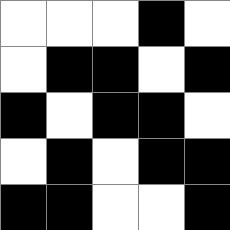[["white", "white", "white", "black", "white"], ["white", "black", "black", "white", "black"], ["black", "white", "black", "black", "white"], ["white", "black", "white", "black", "black"], ["black", "black", "white", "white", "black"]]